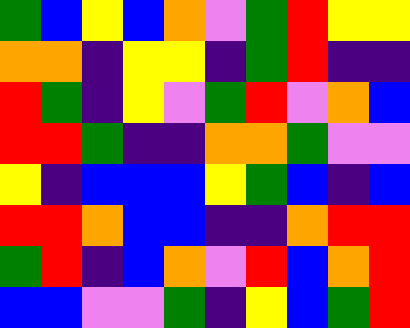[["green", "blue", "yellow", "blue", "orange", "violet", "green", "red", "yellow", "yellow"], ["orange", "orange", "indigo", "yellow", "yellow", "indigo", "green", "red", "indigo", "indigo"], ["red", "green", "indigo", "yellow", "violet", "green", "red", "violet", "orange", "blue"], ["red", "red", "green", "indigo", "indigo", "orange", "orange", "green", "violet", "violet"], ["yellow", "indigo", "blue", "blue", "blue", "yellow", "green", "blue", "indigo", "blue"], ["red", "red", "orange", "blue", "blue", "indigo", "indigo", "orange", "red", "red"], ["green", "red", "indigo", "blue", "orange", "violet", "red", "blue", "orange", "red"], ["blue", "blue", "violet", "violet", "green", "indigo", "yellow", "blue", "green", "red"]]